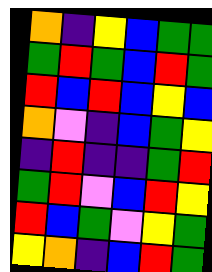[["orange", "indigo", "yellow", "blue", "green", "green"], ["green", "red", "green", "blue", "red", "green"], ["red", "blue", "red", "blue", "yellow", "blue"], ["orange", "violet", "indigo", "blue", "green", "yellow"], ["indigo", "red", "indigo", "indigo", "green", "red"], ["green", "red", "violet", "blue", "red", "yellow"], ["red", "blue", "green", "violet", "yellow", "green"], ["yellow", "orange", "indigo", "blue", "red", "green"]]